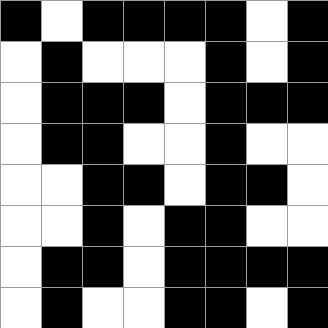[["black", "white", "black", "black", "black", "black", "white", "black"], ["white", "black", "white", "white", "white", "black", "white", "black"], ["white", "black", "black", "black", "white", "black", "black", "black"], ["white", "black", "black", "white", "white", "black", "white", "white"], ["white", "white", "black", "black", "white", "black", "black", "white"], ["white", "white", "black", "white", "black", "black", "white", "white"], ["white", "black", "black", "white", "black", "black", "black", "black"], ["white", "black", "white", "white", "black", "black", "white", "black"]]